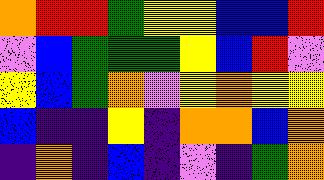[["orange", "red", "red", "green", "yellow", "yellow", "blue", "blue", "red"], ["violet", "blue", "green", "green", "green", "yellow", "blue", "red", "violet"], ["yellow", "blue", "green", "orange", "violet", "yellow", "orange", "yellow", "yellow"], ["blue", "indigo", "indigo", "yellow", "indigo", "orange", "orange", "blue", "orange"], ["indigo", "orange", "indigo", "blue", "indigo", "violet", "indigo", "green", "orange"]]